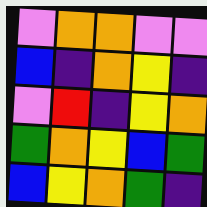[["violet", "orange", "orange", "violet", "violet"], ["blue", "indigo", "orange", "yellow", "indigo"], ["violet", "red", "indigo", "yellow", "orange"], ["green", "orange", "yellow", "blue", "green"], ["blue", "yellow", "orange", "green", "indigo"]]